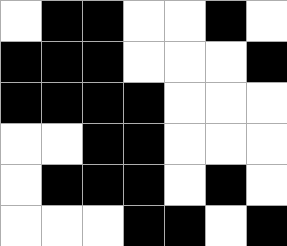[["white", "black", "black", "white", "white", "black", "white"], ["black", "black", "black", "white", "white", "white", "black"], ["black", "black", "black", "black", "white", "white", "white"], ["white", "white", "black", "black", "white", "white", "white"], ["white", "black", "black", "black", "white", "black", "white"], ["white", "white", "white", "black", "black", "white", "black"]]